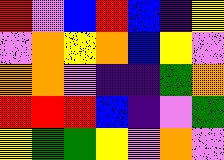[["red", "violet", "blue", "red", "blue", "indigo", "yellow"], ["violet", "orange", "yellow", "orange", "blue", "yellow", "violet"], ["orange", "orange", "violet", "indigo", "indigo", "green", "orange"], ["red", "red", "red", "blue", "indigo", "violet", "green"], ["yellow", "green", "green", "yellow", "violet", "orange", "violet"]]